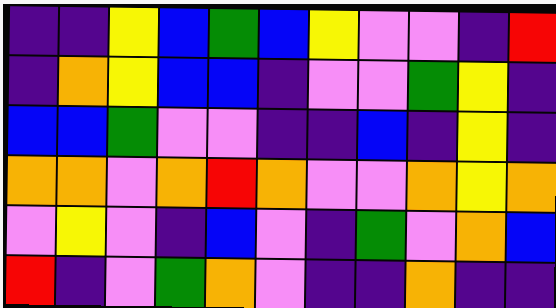[["indigo", "indigo", "yellow", "blue", "green", "blue", "yellow", "violet", "violet", "indigo", "red"], ["indigo", "orange", "yellow", "blue", "blue", "indigo", "violet", "violet", "green", "yellow", "indigo"], ["blue", "blue", "green", "violet", "violet", "indigo", "indigo", "blue", "indigo", "yellow", "indigo"], ["orange", "orange", "violet", "orange", "red", "orange", "violet", "violet", "orange", "yellow", "orange"], ["violet", "yellow", "violet", "indigo", "blue", "violet", "indigo", "green", "violet", "orange", "blue"], ["red", "indigo", "violet", "green", "orange", "violet", "indigo", "indigo", "orange", "indigo", "indigo"]]